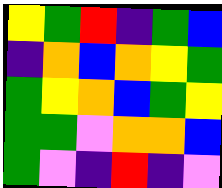[["yellow", "green", "red", "indigo", "green", "blue"], ["indigo", "orange", "blue", "orange", "yellow", "green"], ["green", "yellow", "orange", "blue", "green", "yellow"], ["green", "green", "violet", "orange", "orange", "blue"], ["green", "violet", "indigo", "red", "indigo", "violet"]]